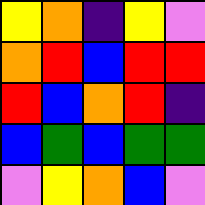[["yellow", "orange", "indigo", "yellow", "violet"], ["orange", "red", "blue", "red", "red"], ["red", "blue", "orange", "red", "indigo"], ["blue", "green", "blue", "green", "green"], ["violet", "yellow", "orange", "blue", "violet"]]